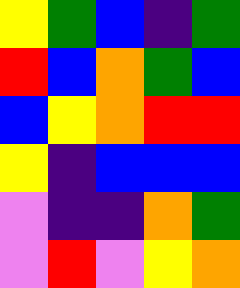[["yellow", "green", "blue", "indigo", "green"], ["red", "blue", "orange", "green", "blue"], ["blue", "yellow", "orange", "red", "red"], ["yellow", "indigo", "blue", "blue", "blue"], ["violet", "indigo", "indigo", "orange", "green"], ["violet", "red", "violet", "yellow", "orange"]]